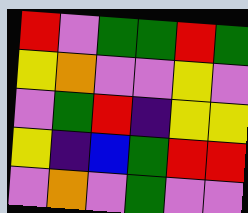[["red", "violet", "green", "green", "red", "green"], ["yellow", "orange", "violet", "violet", "yellow", "violet"], ["violet", "green", "red", "indigo", "yellow", "yellow"], ["yellow", "indigo", "blue", "green", "red", "red"], ["violet", "orange", "violet", "green", "violet", "violet"]]